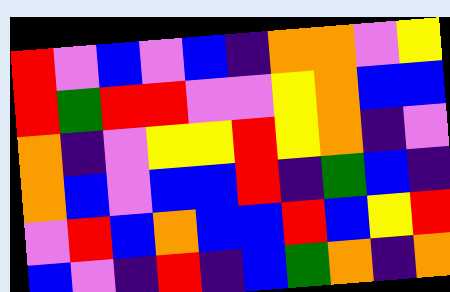[["red", "violet", "blue", "violet", "blue", "indigo", "orange", "orange", "violet", "yellow"], ["red", "green", "red", "red", "violet", "violet", "yellow", "orange", "blue", "blue"], ["orange", "indigo", "violet", "yellow", "yellow", "red", "yellow", "orange", "indigo", "violet"], ["orange", "blue", "violet", "blue", "blue", "red", "indigo", "green", "blue", "indigo"], ["violet", "red", "blue", "orange", "blue", "blue", "red", "blue", "yellow", "red"], ["blue", "violet", "indigo", "red", "indigo", "blue", "green", "orange", "indigo", "orange"]]